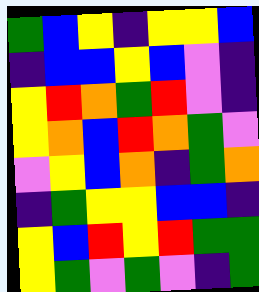[["green", "blue", "yellow", "indigo", "yellow", "yellow", "blue"], ["indigo", "blue", "blue", "yellow", "blue", "violet", "indigo"], ["yellow", "red", "orange", "green", "red", "violet", "indigo"], ["yellow", "orange", "blue", "red", "orange", "green", "violet"], ["violet", "yellow", "blue", "orange", "indigo", "green", "orange"], ["indigo", "green", "yellow", "yellow", "blue", "blue", "indigo"], ["yellow", "blue", "red", "yellow", "red", "green", "green"], ["yellow", "green", "violet", "green", "violet", "indigo", "green"]]